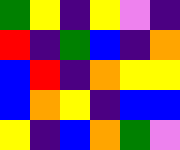[["green", "yellow", "indigo", "yellow", "violet", "indigo"], ["red", "indigo", "green", "blue", "indigo", "orange"], ["blue", "red", "indigo", "orange", "yellow", "yellow"], ["blue", "orange", "yellow", "indigo", "blue", "blue"], ["yellow", "indigo", "blue", "orange", "green", "violet"]]